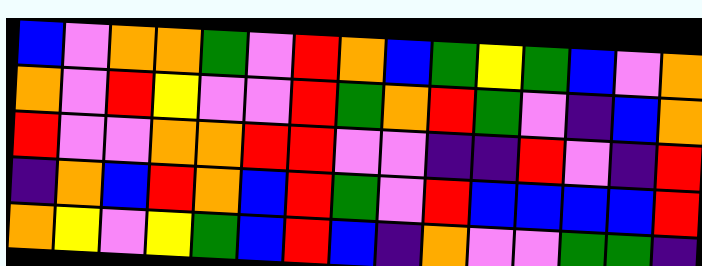[["blue", "violet", "orange", "orange", "green", "violet", "red", "orange", "blue", "green", "yellow", "green", "blue", "violet", "orange"], ["orange", "violet", "red", "yellow", "violet", "violet", "red", "green", "orange", "red", "green", "violet", "indigo", "blue", "orange"], ["red", "violet", "violet", "orange", "orange", "red", "red", "violet", "violet", "indigo", "indigo", "red", "violet", "indigo", "red"], ["indigo", "orange", "blue", "red", "orange", "blue", "red", "green", "violet", "red", "blue", "blue", "blue", "blue", "red"], ["orange", "yellow", "violet", "yellow", "green", "blue", "red", "blue", "indigo", "orange", "violet", "violet", "green", "green", "indigo"]]